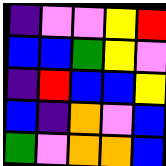[["indigo", "violet", "violet", "yellow", "red"], ["blue", "blue", "green", "yellow", "violet"], ["indigo", "red", "blue", "blue", "yellow"], ["blue", "indigo", "orange", "violet", "blue"], ["green", "violet", "orange", "orange", "blue"]]